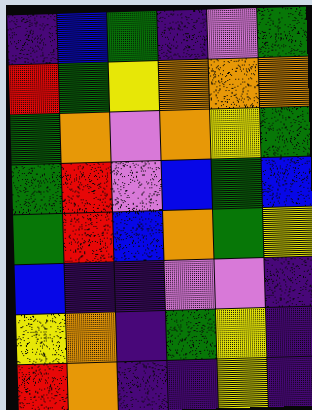[["indigo", "blue", "green", "indigo", "violet", "green"], ["red", "green", "yellow", "orange", "orange", "orange"], ["green", "orange", "violet", "orange", "yellow", "green"], ["green", "red", "violet", "blue", "green", "blue"], ["green", "red", "blue", "orange", "green", "yellow"], ["blue", "indigo", "indigo", "violet", "violet", "indigo"], ["yellow", "orange", "indigo", "green", "yellow", "indigo"], ["red", "orange", "indigo", "indigo", "yellow", "indigo"]]